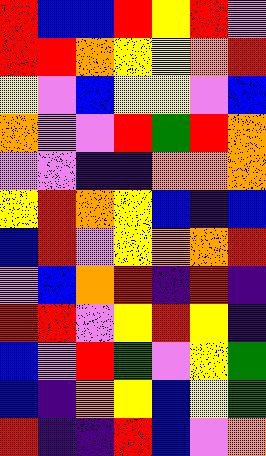[["red", "blue", "blue", "red", "yellow", "red", "violet"], ["red", "red", "orange", "yellow", "yellow", "orange", "red"], ["yellow", "violet", "blue", "yellow", "yellow", "violet", "blue"], ["orange", "violet", "violet", "red", "green", "red", "orange"], ["violet", "violet", "indigo", "indigo", "orange", "orange", "orange"], ["yellow", "red", "orange", "yellow", "blue", "indigo", "blue"], ["blue", "red", "violet", "yellow", "orange", "orange", "red"], ["violet", "blue", "orange", "red", "indigo", "red", "indigo"], ["red", "red", "violet", "yellow", "red", "yellow", "indigo"], ["blue", "violet", "red", "green", "violet", "yellow", "green"], ["blue", "indigo", "orange", "yellow", "blue", "yellow", "green"], ["red", "indigo", "indigo", "red", "blue", "violet", "orange"]]